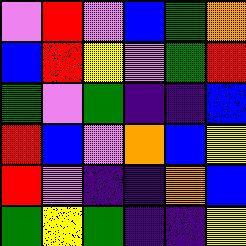[["violet", "red", "violet", "blue", "green", "orange"], ["blue", "red", "yellow", "violet", "green", "red"], ["green", "violet", "green", "indigo", "indigo", "blue"], ["red", "blue", "violet", "orange", "blue", "yellow"], ["red", "violet", "indigo", "indigo", "orange", "blue"], ["green", "yellow", "green", "indigo", "indigo", "yellow"]]